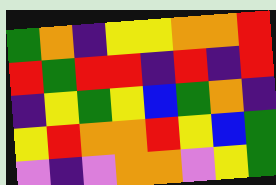[["green", "orange", "indigo", "yellow", "yellow", "orange", "orange", "red"], ["red", "green", "red", "red", "indigo", "red", "indigo", "red"], ["indigo", "yellow", "green", "yellow", "blue", "green", "orange", "indigo"], ["yellow", "red", "orange", "orange", "red", "yellow", "blue", "green"], ["violet", "indigo", "violet", "orange", "orange", "violet", "yellow", "green"]]